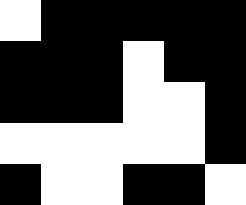[["white", "black", "black", "black", "black", "black"], ["black", "black", "black", "white", "black", "black"], ["black", "black", "black", "white", "white", "black"], ["white", "white", "white", "white", "white", "black"], ["black", "white", "white", "black", "black", "white"]]